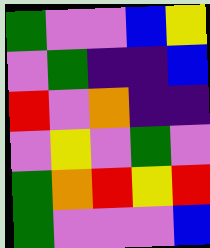[["green", "violet", "violet", "blue", "yellow"], ["violet", "green", "indigo", "indigo", "blue"], ["red", "violet", "orange", "indigo", "indigo"], ["violet", "yellow", "violet", "green", "violet"], ["green", "orange", "red", "yellow", "red"], ["green", "violet", "violet", "violet", "blue"]]